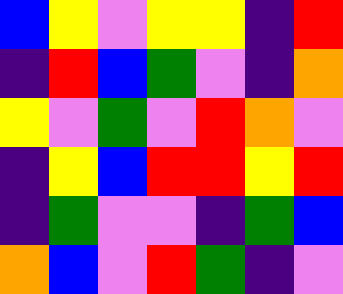[["blue", "yellow", "violet", "yellow", "yellow", "indigo", "red"], ["indigo", "red", "blue", "green", "violet", "indigo", "orange"], ["yellow", "violet", "green", "violet", "red", "orange", "violet"], ["indigo", "yellow", "blue", "red", "red", "yellow", "red"], ["indigo", "green", "violet", "violet", "indigo", "green", "blue"], ["orange", "blue", "violet", "red", "green", "indigo", "violet"]]